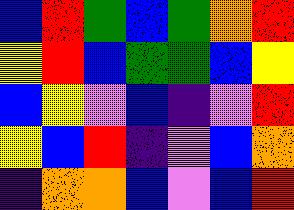[["blue", "red", "green", "blue", "green", "orange", "red"], ["yellow", "red", "blue", "green", "green", "blue", "yellow"], ["blue", "yellow", "violet", "blue", "indigo", "violet", "red"], ["yellow", "blue", "red", "indigo", "violet", "blue", "orange"], ["indigo", "orange", "orange", "blue", "violet", "blue", "red"]]